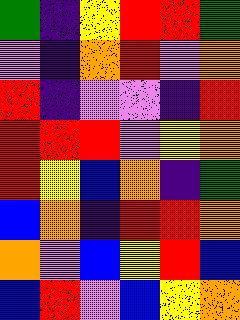[["green", "indigo", "yellow", "red", "red", "green"], ["violet", "indigo", "orange", "red", "violet", "orange"], ["red", "indigo", "violet", "violet", "indigo", "red"], ["red", "red", "red", "violet", "yellow", "orange"], ["red", "yellow", "blue", "orange", "indigo", "green"], ["blue", "orange", "indigo", "red", "red", "orange"], ["orange", "violet", "blue", "yellow", "red", "blue"], ["blue", "red", "violet", "blue", "yellow", "orange"]]